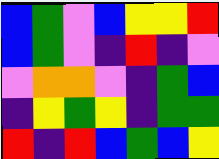[["blue", "green", "violet", "blue", "yellow", "yellow", "red"], ["blue", "green", "violet", "indigo", "red", "indigo", "violet"], ["violet", "orange", "orange", "violet", "indigo", "green", "blue"], ["indigo", "yellow", "green", "yellow", "indigo", "green", "green"], ["red", "indigo", "red", "blue", "green", "blue", "yellow"]]